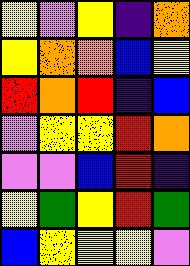[["yellow", "violet", "yellow", "indigo", "orange"], ["yellow", "orange", "orange", "blue", "yellow"], ["red", "orange", "red", "indigo", "blue"], ["violet", "yellow", "yellow", "red", "orange"], ["violet", "violet", "blue", "red", "indigo"], ["yellow", "green", "yellow", "red", "green"], ["blue", "yellow", "yellow", "yellow", "violet"]]